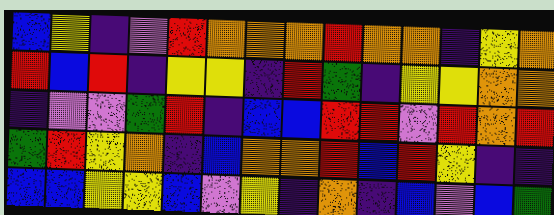[["blue", "yellow", "indigo", "violet", "red", "orange", "orange", "orange", "red", "orange", "orange", "indigo", "yellow", "orange"], ["red", "blue", "red", "indigo", "yellow", "yellow", "indigo", "red", "green", "indigo", "yellow", "yellow", "orange", "orange"], ["indigo", "violet", "violet", "green", "red", "indigo", "blue", "blue", "red", "red", "violet", "red", "orange", "red"], ["green", "red", "yellow", "orange", "indigo", "blue", "orange", "orange", "red", "blue", "red", "yellow", "indigo", "indigo"], ["blue", "blue", "yellow", "yellow", "blue", "violet", "yellow", "indigo", "orange", "indigo", "blue", "violet", "blue", "green"]]